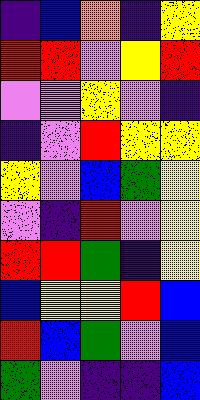[["indigo", "blue", "orange", "indigo", "yellow"], ["red", "red", "violet", "yellow", "red"], ["violet", "violet", "yellow", "violet", "indigo"], ["indigo", "violet", "red", "yellow", "yellow"], ["yellow", "violet", "blue", "green", "yellow"], ["violet", "indigo", "red", "violet", "yellow"], ["red", "red", "green", "indigo", "yellow"], ["blue", "yellow", "yellow", "red", "blue"], ["red", "blue", "green", "violet", "blue"], ["green", "violet", "indigo", "indigo", "blue"]]